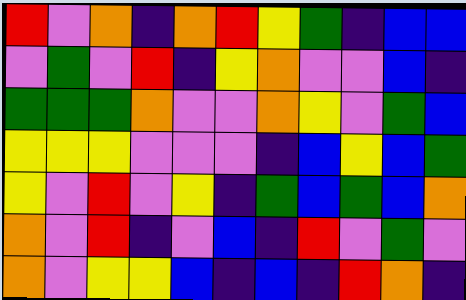[["red", "violet", "orange", "indigo", "orange", "red", "yellow", "green", "indigo", "blue", "blue"], ["violet", "green", "violet", "red", "indigo", "yellow", "orange", "violet", "violet", "blue", "indigo"], ["green", "green", "green", "orange", "violet", "violet", "orange", "yellow", "violet", "green", "blue"], ["yellow", "yellow", "yellow", "violet", "violet", "violet", "indigo", "blue", "yellow", "blue", "green"], ["yellow", "violet", "red", "violet", "yellow", "indigo", "green", "blue", "green", "blue", "orange"], ["orange", "violet", "red", "indigo", "violet", "blue", "indigo", "red", "violet", "green", "violet"], ["orange", "violet", "yellow", "yellow", "blue", "indigo", "blue", "indigo", "red", "orange", "indigo"]]